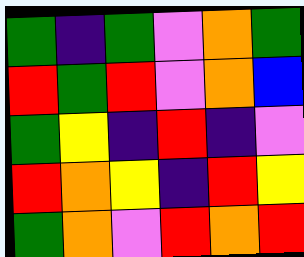[["green", "indigo", "green", "violet", "orange", "green"], ["red", "green", "red", "violet", "orange", "blue"], ["green", "yellow", "indigo", "red", "indigo", "violet"], ["red", "orange", "yellow", "indigo", "red", "yellow"], ["green", "orange", "violet", "red", "orange", "red"]]